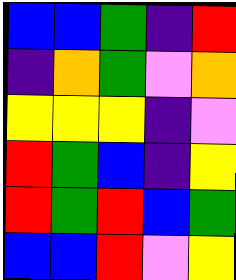[["blue", "blue", "green", "indigo", "red"], ["indigo", "orange", "green", "violet", "orange"], ["yellow", "yellow", "yellow", "indigo", "violet"], ["red", "green", "blue", "indigo", "yellow"], ["red", "green", "red", "blue", "green"], ["blue", "blue", "red", "violet", "yellow"]]